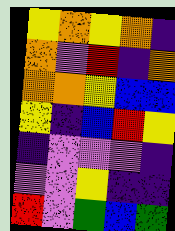[["yellow", "orange", "yellow", "orange", "indigo"], ["orange", "violet", "red", "indigo", "orange"], ["orange", "orange", "yellow", "blue", "blue"], ["yellow", "indigo", "blue", "red", "yellow"], ["indigo", "violet", "violet", "violet", "indigo"], ["violet", "violet", "yellow", "indigo", "indigo"], ["red", "violet", "green", "blue", "green"]]